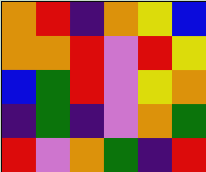[["orange", "red", "indigo", "orange", "yellow", "blue"], ["orange", "orange", "red", "violet", "red", "yellow"], ["blue", "green", "red", "violet", "yellow", "orange"], ["indigo", "green", "indigo", "violet", "orange", "green"], ["red", "violet", "orange", "green", "indigo", "red"]]